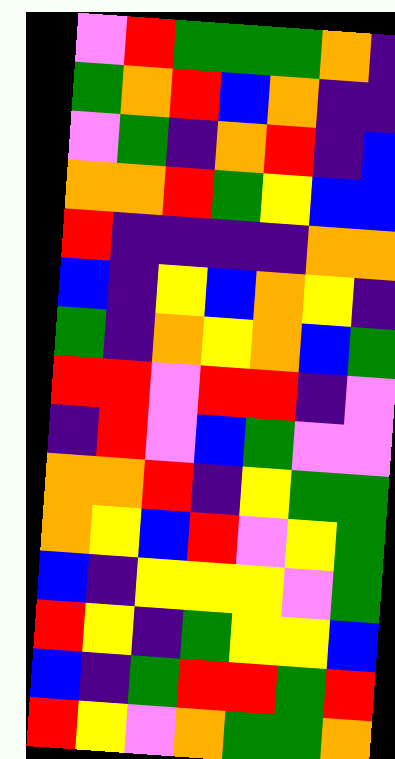[["violet", "red", "green", "green", "green", "orange", "indigo"], ["green", "orange", "red", "blue", "orange", "indigo", "indigo"], ["violet", "green", "indigo", "orange", "red", "indigo", "blue"], ["orange", "orange", "red", "green", "yellow", "blue", "blue"], ["red", "indigo", "indigo", "indigo", "indigo", "orange", "orange"], ["blue", "indigo", "yellow", "blue", "orange", "yellow", "indigo"], ["green", "indigo", "orange", "yellow", "orange", "blue", "green"], ["red", "red", "violet", "red", "red", "indigo", "violet"], ["indigo", "red", "violet", "blue", "green", "violet", "violet"], ["orange", "orange", "red", "indigo", "yellow", "green", "green"], ["orange", "yellow", "blue", "red", "violet", "yellow", "green"], ["blue", "indigo", "yellow", "yellow", "yellow", "violet", "green"], ["red", "yellow", "indigo", "green", "yellow", "yellow", "blue"], ["blue", "indigo", "green", "red", "red", "green", "red"], ["red", "yellow", "violet", "orange", "green", "green", "orange"]]